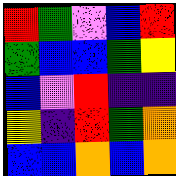[["red", "green", "violet", "blue", "red"], ["green", "blue", "blue", "green", "yellow"], ["blue", "violet", "red", "indigo", "indigo"], ["yellow", "indigo", "red", "green", "orange"], ["blue", "blue", "orange", "blue", "orange"]]